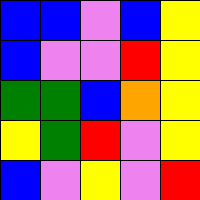[["blue", "blue", "violet", "blue", "yellow"], ["blue", "violet", "violet", "red", "yellow"], ["green", "green", "blue", "orange", "yellow"], ["yellow", "green", "red", "violet", "yellow"], ["blue", "violet", "yellow", "violet", "red"]]